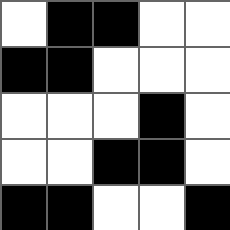[["white", "black", "black", "white", "white"], ["black", "black", "white", "white", "white"], ["white", "white", "white", "black", "white"], ["white", "white", "black", "black", "white"], ["black", "black", "white", "white", "black"]]